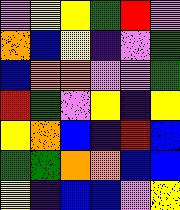[["violet", "yellow", "yellow", "green", "red", "violet"], ["orange", "blue", "yellow", "indigo", "violet", "green"], ["blue", "orange", "orange", "violet", "violet", "green"], ["red", "green", "violet", "yellow", "indigo", "yellow"], ["yellow", "orange", "blue", "indigo", "red", "blue"], ["green", "green", "orange", "orange", "blue", "blue"], ["yellow", "indigo", "blue", "blue", "violet", "yellow"]]